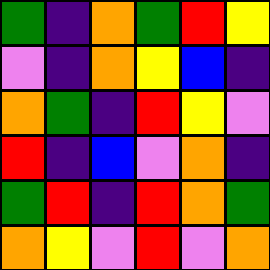[["green", "indigo", "orange", "green", "red", "yellow"], ["violet", "indigo", "orange", "yellow", "blue", "indigo"], ["orange", "green", "indigo", "red", "yellow", "violet"], ["red", "indigo", "blue", "violet", "orange", "indigo"], ["green", "red", "indigo", "red", "orange", "green"], ["orange", "yellow", "violet", "red", "violet", "orange"]]